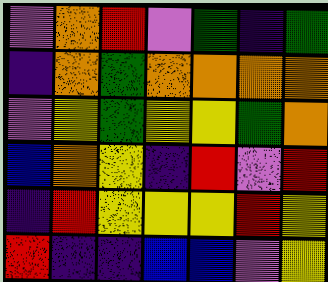[["violet", "orange", "red", "violet", "green", "indigo", "green"], ["indigo", "orange", "green", "orange", "orange", "orange", "orange"], ["violet", "yellow", "green", "yellow", "yellow", "green", "orange"], ["blue", "orange", "yellow", "indigo", "red", "violet", "red"], ["indigo", "red", "yellow", "yellow", "yellow", "red", "yellow"], ["red", "indigo", "indigo", "blue", "blue", "violet", "yellow"]]